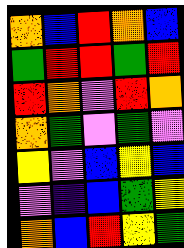[["orange", "blue", "red", "orange", "blue"], ["green", "red", "red", "green", "red"], ["red", "orange", "violet", "red", "orange"], ["orange", "green", "violet", "green", "violet"], ["yellow", "violet", "blue", "yellow", "blue"], ["violet", "indigo", "blue", "green", "yellow"], ["orange", "blue", "red", "yellow", "green"]]